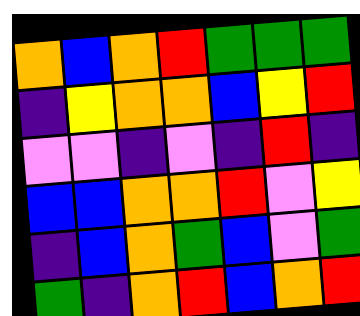[["orange", "blue", "orange", "red", "green", "green", "green"], ["indigo", "yellow", "orange", "orange", "blue", "yellow", "red"], ["violet", "violet", "indigo", "violet", "indigo", "red", "indigo"], ["blue", "blue", "orange", "orange", "red", "violet", "yellow"], ["indigo", "blue", "orange", "green", "blue", "violet", "green"], ["green", "indigo", "orange", "red", "blue", "orange", "red"]]